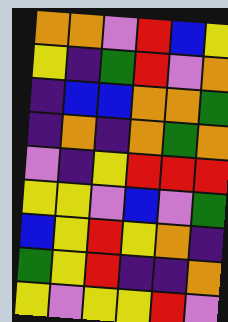[["orange", "orange", "violet", "red", "blue", "yellow"], ["yellow", "indigo", "green", "red", "violet", "orange"], ["indigo", "blue", "blue", "orange", "orange", "green"], ["indigo", "orange", "indigo", "orange", "green", "orange"], ["violet", "indigo", "yellow", "red", "red", "red"], ["yellow", "yellow", "violet", "blue", "violet", "green"], ["blue", "yellow", "red", "yellow", "orange", "indigo"], ["green", "yellow", "red", "indigo", "indigo", "orange"], ["yellow", "violet", "yellow", "yellow", "red", "violet"]]